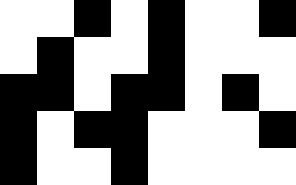[["white", "white", "black", "white", "black", "white", "white", "black"], ["white", "black", "white", "white", "black", "white", "white", "white"], ["black", "black", "white", "black", "black", "white", "black", "white"], ["black", "white", "black", "black", "white", "white", "white", "black"], ["black", "white", "white", "black", "white", "white", "white", "white"]]